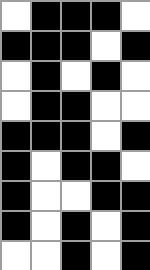[["white", "black", "black", "black", "white"], ["black", "black", "black", "white", "black"], ["white", "black", "white", "black", "white"], ["white", "black", "black", "white", "white"], ["black", "black", "black", "white", "black"], ["black", "white", "black", "black", "white"], ["black", "white", "white", "black", "black"], ["black", "white", "black", "white", "black"], ["white", "white", "black", "white", "black"]]